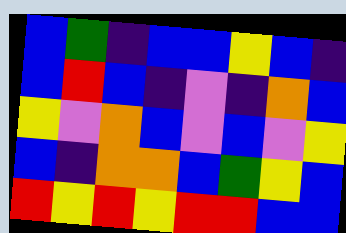[["blue", "green", "indigo", "blue", "blue", "yellow", "blue", "indigo"], ["blue", "red", "blue", "indigo", "violet", "indigo", "orange", "blue"], ["yellow", "violet", "orange", "blue", "violet", "blue", "violet", "yellow"], ["blue", "indigo", "orange", "orange", "blue", "green", "yellow", "blue"], ["red", "yellow", "red", "yellow", "red", "red", "blue", "blue"]]